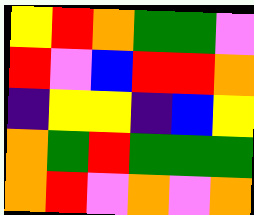[["yellow", "red", "orange", "green", "green", "violet"], ["red", "violet", "blue", "red", "red", "orange"], ["indigo", "yellow", "yellow", "indigo", "blue", "yellow"], ["orange", "green", "red", "green", "green", "green"], ["orange", "red", "violet", "orange", "violet", "orange"]]